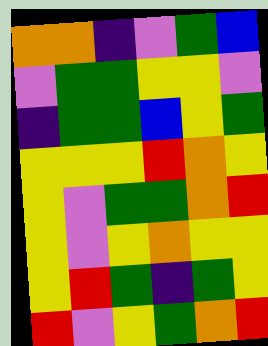[["orange", "orange", "indigo", "violet", "green", "blue"], ["violet", "green", "green", "yellow", "yellow", "violet"], ["indigo", "green", "green", "blue", "yellow", "green"], ["yellow", "yellow", "yellow", "red", "orange", "yellow"], ["yellow", "violet", "green", "green", "orange", "red"], ["yellow", "violet", "yellow", "orange", "yellow", "yellow"], ["yellow", "red", "green", "indigo", "green", "yellow"], ["red", "violet", "yellow", "green", "orange", "red"]]